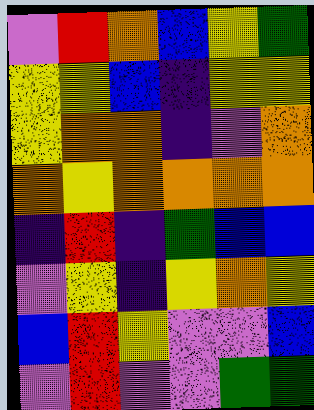[["violet", "red", "orange", "blue", "yellow", "green"], ["yellow", "yellow", "blue", "indigo", "yellow", "yellow"], ["yellow", "orange", "orange", "indigo", "violet", "orange"], ["orange", "yellow", "orange", "orange", "orange", "orange"], ["indigo", "red", "indigo", "green", "blue", "blue"], ["violet", "yellow", "indigo", "yellow", "orange", "yellow"], ["blue", "red", "yellow", "violet", "violet", "blue"], ["violet", "red", "violet", "violet", "green", "green"]]